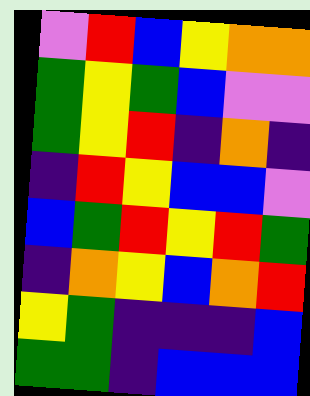[["violet", "red", "blue", "yellow", "orange", "orange"], ["green", "yellow", "green", "blue", "violet", "violet"], ["green", "yellow", "red", "indigo", "orange", "indigo"], ["indigo", "red", "yellow", "blue", "blue", "violet"], ["blue", "green", "red", "yellow", "red", "green"], ["indigo", "orange", "yellow", "blue", "orange", "red"], ["yellow", "green", "indigo", "indigo", "indigo", "blue"], ["green", "green", "indigo", "blue", "blue", "blue"]]